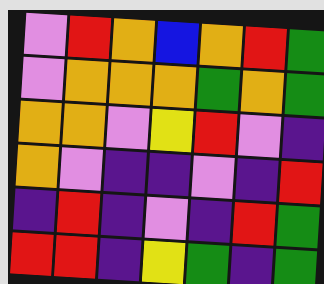[["violet", "red", "orange", "blue", "orange", "red", "green"], ["violet", "orange", "orange", "orange", "green", "orange", "green"], ["orange", "orange", "violet", "yellow", "red", "violet", "indigo"], ["orange", "violet", "indigo", "indigo", "violet", "indigo", "red"], ["indigo", "red", "indigo", "violet", "indigo", "red", "green"], ["red", "red", "indigo", "yellow", "green", "indigo", "green"]]